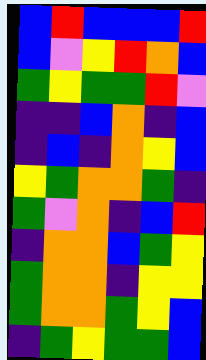[["blue", "red", "blue", "blue", "blue", "red"], ["blue", "violet", "yellow", "red", "orange", "blue"], ["green", "yellow", "green", "green", "red", "violet"], ["indigo", "indigo", "blue", "orange", "indigo", "blue"], ["indigo", "blue", "indigo", "orange", "yellow", "blue"], ["yellow", "green", "orange", "orange", "green", "indigo"], ["green", "violet", "orange", "indigo", "blue", "red"], ["indigo", "orange", "orange", "blue", "green", "yellow"], ["green", "orange", "orange", "indigo", "yellow", "yellow"], ["green", "orange", "orange", "green", "yellow", "blue"], ["indigo", "green", "yellow", "green", "green", "blue"]]